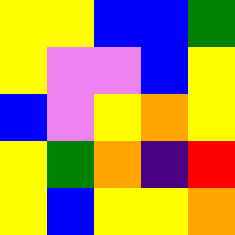[["yellow", "yellow", "blue", "blue", "green"], ["yellow", "violet", "violet", "blue", "yellow"], ["blue", "violet", "yellow", "orange", "yellow"], ["yellow", "green", "orange", "indigo", "red"], ["yellow", "blue", "yellow", "yellow", "orange"]]